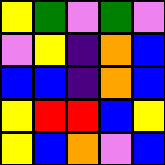[["yellow", "green", "violet", "green", "violet"], ["violet", "yellow", "indigo", "orange", "blue"], ["blue", "blue", "indigo", "orange", "blue"], ["yellow", "red", "red", "blue", "yellow"], ["yellow", "blue", "orange", "violet", "blue"]]